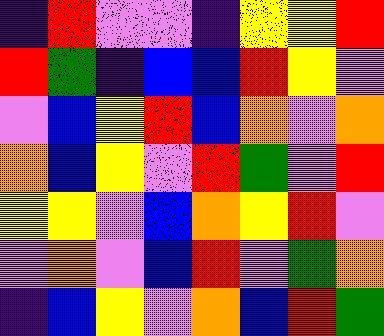[["indigo", "red", "violet", "violet", "indigo", "yellow", "yellow", "red"], ["red", "green", "indigo", "blue", "blue", "red", "yellow", "violet"], ["violet", "blue", "yellow", "red", "blue", "orange", "violet", "orange"], ["orange", "blue", "yellow", "violet", "red", "green", "violet", "red"], ["yellow", "yellow", "violet", "blue", "orange", "yellow", "red", "violet"], ["violet", "orange", "violet", "blue", "red", "violet", "green", "orange"], ["indigo", "blue", "yellow", "violet", "orange", "blue", "red", "green"]]